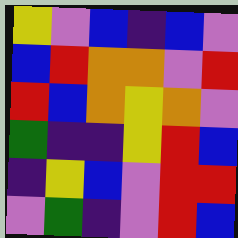[["yellow", "violet", "blue", "indigo", "blue", "violet"], ["blue", "red", "orange", "orange", "violet", "red"], ["red", "blue", "orange", "yellow", "orange", "violet"], ["green", "indigo", "indigo", "yellow", "red", "blue"], ["indigo", "yellow", "blue", "violet", "red", "red"], ["violet", "green", "indigo", "violet", "red", "blue"]]